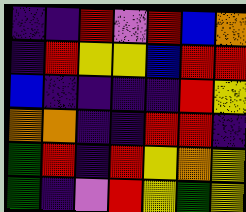[["indigo", "indigo", "red", "violet", "red", "blue", "orange"], ["indigo", "red", "yellow", "yellow", "blue", "red", "red"], ["blue", "indigo", "indigo", "indigo", "indigo", "red", "yellow"], ["orange", "orange", "indigo", "indigo", "red", "red", "indigo"], ["green", "red", "indigo", "red", "yellow", "orange", "yellow"], ["green", "indigo", "violet", "red", "yellow", "green", "yellow"]]